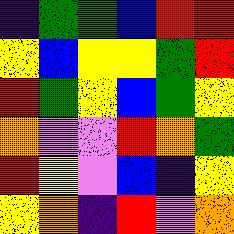[["indigo", "green", "green", "blue", "red", "red"], ["yellow", "blue", "yellow", "yellow", "green", "red"], ["red", "green", "yellow", "blue", "green", "yellow"], ["orange", "violet", "violet", "red", "orange", "green"], ["red", "yellow", "violet", "blue", "indigo", "yellow"], ["yellow", "orange", "indigo", "red", "violet", "orange"]]